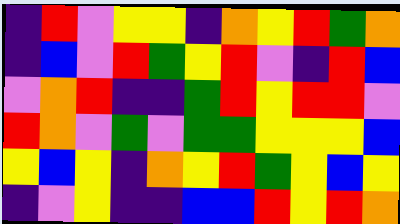[["indigo", "red", "violet", "yellow", "yellow", "indigo", "orange", "yellow", "red", "green", "orange"], ["indigo", "blue", "violet", "red", "green", "yellow", "red", "violet", "indigo", "red", "blue"], ["violet", "orange", "red", "indigo", "indigo", "green", "red", "yellow", "red", "red", "violet"], ["red", "orange", "violet", "green", "violet", "green", "green", "yellow", "yellow", "yellow", "blue"], ["yellow", "blue", "yellow", "indigo", "orange", "yellow", "red", "green", "yellow", "blue", "yellow"], ["indigo", "violet", "yellow", "indigo", "indigo", "blue", "blue", "red", "yellow", "red", "orange"]]